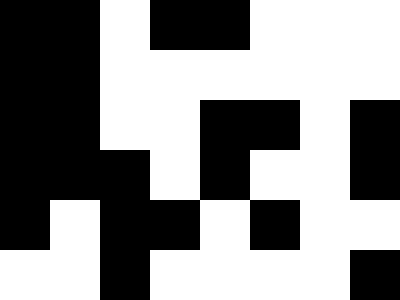[["black", "black", "white", "black", "black", "white", "white", "white"], ["black", "black", "white", "white", "white", "white", "white", "white"], ["black", "black", "white", "white", "black", "black", "white", "black"], ["black", "black", "black", "white", "black", "white", "white", "black"], ["black", "white", "black", "black", "white", "black", "white", "white"], ["white", "white", "black", "white", "white", "white", "white", "black"]]